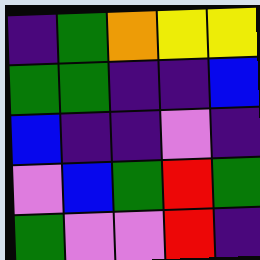[["indigo", "green", "orange", "yellow", "yellow"], ["green", "green", "indigo", "indigo", "blue"], ["blue", "indigo", "indigo", "violet", "indigo"], ["violet", "blue", "green", "red", "green"], ["green", "violet", "violet", "red", "indigo"]]